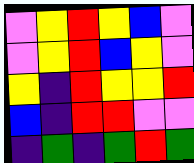[["violet", "yellow", "red", "yellow", "blue", "violet"], ["violet", "yellow", "red", "blue", "yellow", "violet"], ["yellow", "indigo", "red", "yellow", "yellow", "red"], ["blue", "indigo", "red", "red", "violet", "violet"], ["indigo", "green", "indigo", "green", "red", "green"]]